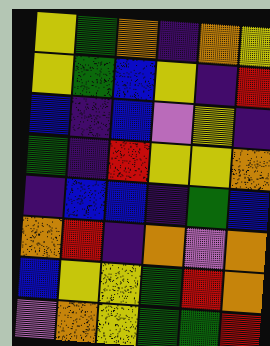[["yellow", "green", "orange", "indigo", "orange", "yellow"], ["yellow", "green", "blue", "yellow", "indigo", "red"], ["blue", "indigo", "blue", "violet", "yellow", "indigo"], ["green", "indigo", "red", "yellow", "yellow", "orange"], ["indigo", "blue", "blue", "indigo", "green", "blue"], ["orange", "red", "indigo", "orange", "violet", "orange"], ["blue", "yellow", "yellow", "green", "red", "orange"], ["violet", "orange", "yellow", "green", "green", "red"]]